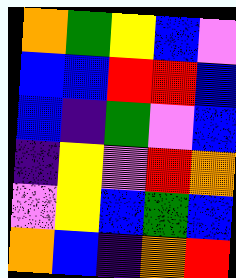[["orange", "green", "yellow", "blue", "violet"], ["blue", "blue", "red", "red", "blue"], ["blue", "indigo", "green", "violet", "blue"], ["indigo", "yellow", "violet", "red", "orange"], ["violet", "yellow", "blue", "green", "blue"], ["orange", "blue", "indigo", "orange", "red"]]